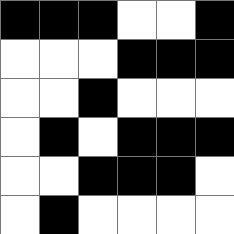[["black", "black", "black", "white", "white", "black"], ["white", "white", "white", "black", "black", "black"], ["white", "white", "black", "white", "white", "white"], ["white", "black", "white", "black", "black", "black"], ["white", "white", "black", "black", "black", "white"], ["white", "black", "white", "white", "white", "white"]]